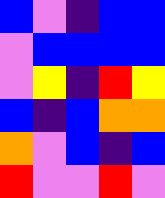[["blue", "violet", "indigo", "blue", "blue"], ["violet", "blue", "blue", "blue", "blue"], ["violet", "yellow", "indigo", "red", "yellow"], ["blue", "indigo", "blue", "orange", "orange"], ["orange", "violet", "blue", "indigo", "blue"], ["red", "violet", "violet", "red", "violet"]]